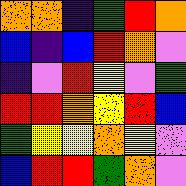[["orange", "orange", "indigo", "green", "red", "orange"], ["blue", "indigo", "blue", "red", "orange", "violet"], ["indigo", "violet", "red", "yellow", "violet", "green"], ["red", "red", "orange", "yellow", "red", "blue"], ["green", "yellow", "yellow", "orange", "yellow", "violet"], ["blue", "red", "red", "green", "orange", "violet"]]